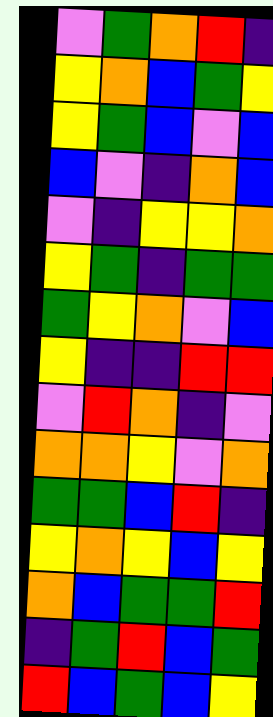[["violet", "green", "orange", "red", "indigo"], ["yellow", "orange", "blue", "green", "yellow"], ["yellow", "green", "blue", "violet", "blue"], ["blue", "violet", "indigo", "orange", "blue"], ["violet", "indigo", "yellow", "yellow", "orange"], ["yellow", "green", "indigo", "green", "green"], ["green", "yellow", "orange", "violet", "blue"], ["yellow", "indigo", "indigo", "red", "red"], ["violet", "red", "orange", "indigo", "violet"], ["orange", "orange", "yellow", "violet", "orange"], ["green", "green", "blue", "red", "indigo"], ["yellow", "orange", "yellow", "blue", "yellow"], ["orange", "blue", "green", "green", "red"], ["indigo", "green", "red", "blue", "green"], ["red", "blue", "green", "blue", "yellow"]]